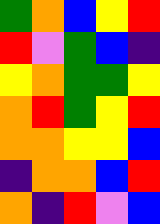[["green", "orange", "blue", "yellow", "red"], ["red", "violet", "green", "blue", "indigo"], ["yellow", "orange", "green", "green", "yellow"], ["orange", "red", "green", "yellow", "red"], ["orange", "orange", "yellow", "yellow", "blue"], ["indigo", "orange", "orange", "blue", "red"], ["orange", "indigo", "red", "violet", "blue"]]